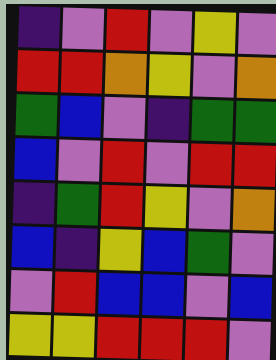[["indigo", "violet", "red", "violet", "yellow", "violet"], ["red", "red", "orange", "yellow", "violet", "orange"], ["green", "blue", "violet", "indigo", "green", "green"], ["blue", "violet", "red", "violet", "red", "red"], ["indigo", "green", "red", "yellow", "violet", "orange"], ["blue", "indigo", "yellow", "blue", "green", "violet"], ["violet", "red", "blue", "blue", "violet", "blue"], ["yellow", "yellow", "red", "red", "red", "violet"]]